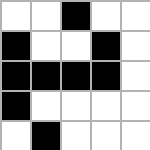[["white", "white", "black", "white", "white"], ["black", "white", "white", "black", "white"], ["black", "black", "black", "black", "white"], ["black", "white", "white", "white", "white"], ["white", "black", "white", "white", "white"]]